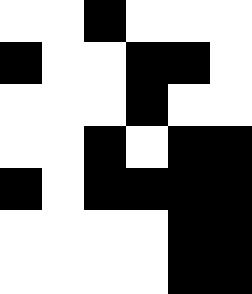[["white", "white", "black", "white", "white", "white"], ["black", "white", "white", "black", "black", "white"], ["white", "white", "white", "black", "white", "white"], ["white", "white", "black", "white", "black", "black"], ["black", "white", "black", "black", "black", "black"], ["white", "white", "white", "white", "black", "black"], ["white", "white", "white", "white", "black", "black"]]